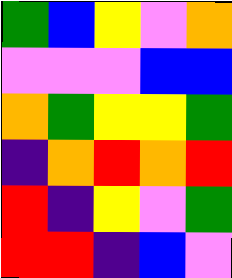[["green", "blue", "yellow", "violet", "orange"], ["violet", "violet", "violet", "blue", "blue"], ["orange", "green", "yellow", "yellow", "green"], ["indigo", "orange", "red", "orange", "red"], ["red", "indigo", "yellow", "violet", "green"], ["red", "red", "indigo", "blue", "violet"]]